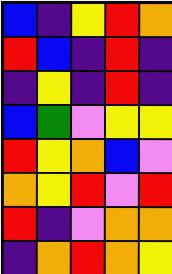[["blue", "indigo", "yellow", "red", "orange"], ["red", "blue", "indigo", "red", "indigo"], ["indigo", "yellow", "indigo", "red", "indigo"], ["blue", "green", "violet", "yellow", "yellow"], ["red", "yellow", "orange", "blue", "violet"], ["orange", "yellow", "red", "violet", "red"], ["red", "indigo", "violet", "orange", "orange"], ["indigo", "orange", "red", "orange", "yellow"]]